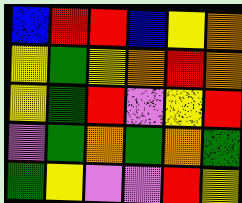[["blue", "red", "red", "blue", "yellow", "orange"], ["yellow", "green", "yellow", "orange", "red", "orange"], ["yellow", "green", "red", "violet", "yellow", "red"], ["violet", "green", "orange", "green", "orange", "green"], ["green", "yellow", "violet", "violet", "red", "yellow"]]